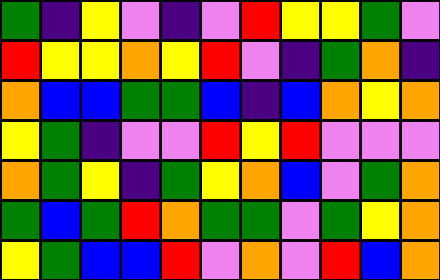[["green", "indigo", "yellow", "violet", "indigo", "violet", "red", "yellow", "yellow", "green", "violet"], ["red", "yellow", "yellow", "orange", "yellow", "red", "violet", "indigo", "green", "orange", "indigo"], ["orange", "blue", "blue", "green", "green", "blue", "indigo", "blue", "orange", "yellow", "orange"], ["yellow", "green", "indigo", "violet", "violet", "red", "yellow", "red", "violet", "violet", "violet"], ["orange", "green", "yellow", "indigo", "green", "yellow", "orange", "blue", "violet", "green", "orange"], ["green", "blue", "green", "red", "orange", "green", "green", "violet", "green", "yellow", "orange"], ["yellow", "green", "blue", "blue", "red", "violet", "orange", "violet", "red", "blue", "orange"]]